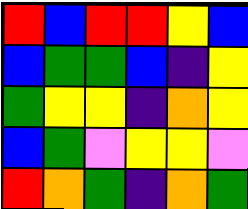[["red", "blue", "red", "red", "yellow", "blue"], ["blue", "green", "green", "blue", "indigo", "yellow"], ["green", "yellow", "yellow", "indigo", "orange", "yellow"], ["blue", "green", "violet", "yellow", "yellow", "violet"], ["red", "orange", "green", "indigo", "orange", "green"]]